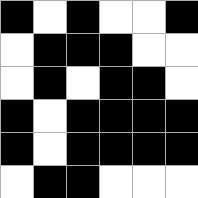[["black", "white", "black", "white", "white", "black"], ["white", "black", "black", "black", "white", "white"], ["white", "black", "white", "black", "black", "white"], ["black", "white", "black", "black", "black", "black"], ["black", "white", "black", "black", "black", "black"], ["white", "black", "black", "white", "white", "white"]]